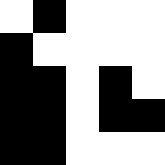[["white", "black", "white", "white", "white"], ["black", "white", "white", "white", "white"], ["black", "black", "white", "black", "white"], ["black", "black", "white", "black", "black"], ["black", "black", "white", "white", "white"]]